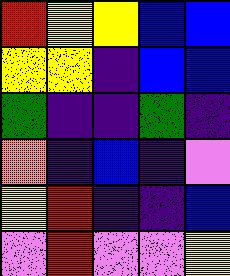[["red", "yellow", "yellow", "blue", "blue"], ["yellow", "yellow", "indigo", "blue", "blue"], ["green", "indigo", "indigo", "green", "indigo"], ["orange", "indigo", "blue", "indigo", "violet"], ["yellow", "red", "indigo", "indigo", "blue"], ["violet", "red", "violet", "violet", "yellow"]]